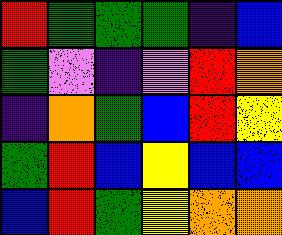[["red", "green", "green", "green", "indigo", "blue"], ["green", "violet", "indigo", "violet", "red", "orange"], ["indigo", "orange", "green", "blue", "red", "yellow"], ["green", "red", "blue", "yellow", "blue", "blue"], ["blue", "red", "green", "yellow", "orange", "orange"]]